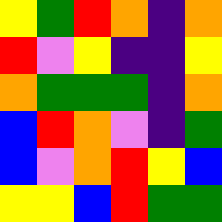[["yellow", "green", "red", "orange", "indigo", "orange"], ["red", "violet", "yellow", "indigo", "indigo", "yellow"], ["orange", "green", "green", "green", "indigo", "orange"], ["blue", "red", "orange", "violet", "indigo", "green"], ["blue", "violet", "orange", "red", "yellow", "blue"], ["yellow", "yellow", "blue", "red", "green", "green"]]